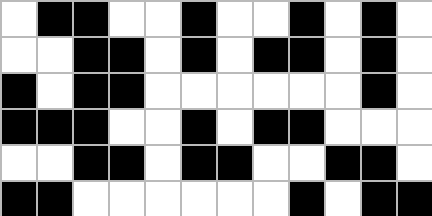[["white", "black", "black", "white", "white", "black", "white", "white", "black", "white", "black", "white"], ["white", "white", "black", "black", "white", "black", "white", "black", "black", "white", "black", "white"], ["black", "white", "black", "black", "white", "white", "white", "white", "white", "white", "black", "white"], ["black", "black", "black", "white", "white", "black", "white", "black", "black", "white", "white", "white"], ["white", "white", "black", "black", "white", "black", "black", "white", "white", "black", "black", "white"], ["black", "black", "white", "white", "white", "white", "white", "white", "black", "white", "black", "black"]]